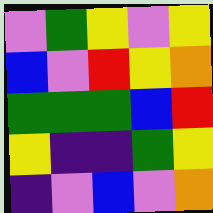[["violet", "green", "yellow", "violet", "yellow"], ["blue", "violet", "red", "yellow", "orange"], ["green", "green", "green", "blue", "red"], ["yellow", "indigo", "indigo", "green", "yellow"], ["indigo", "violet", "blue", "violet", "orange"]]